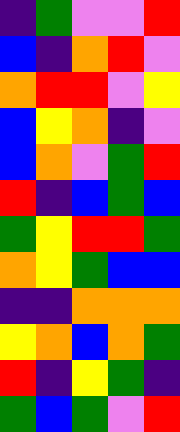[["indigo", "green", "violet", "violet", "red"], ["blue", "indigo", "orange", "red", "violet"], ["orange", "red", "red", "violet", "yellow"], ["blue", "yellow", "orange", "indigo", "violet"], ["blue", "orange", "violet", "green", "red"], ["red", "indigo", "blue", "green", "blue"], ["green", "yellow", "red", "red", "green"], ["orange", "yellow", "green", "blue", "blue"], ["indigo", "indigo", "orange", "orange", "orange"], ["yellow", "orange", "blue", "orange", "green"], ["red", "indigo", "yellow", "green", "indigo"], ["green", "blue", "green", "violet", "red"]]